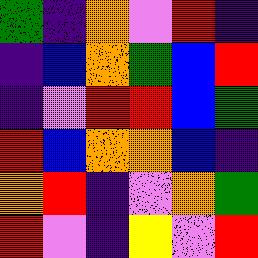[["green", "indigo", "orange", "violet", "red", "indigo"], ["indigo", "blue", "orange", "green", "blue", "red"], ["indigo", "violet", "red", "red", "blue", "green"], ["red", "blue", "orange", "orange", "blue", "indigo"], ["orange", "red", "indigo", "violet", "orange", "green"], ["red", "violet", "indigo", "yellow", "violet", "red"]]